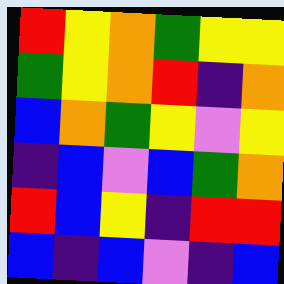[["red", "yellow", "orange", "green", "yellow", "yellow"], ["green", "yellow", "orange", "red", "indigo", "orange"], ["blue", "orange", "green", "yellow", "violet", "yellow"], ["indigo", "blue", "violet", "blue", "green", "orange"], ["red", "blue", "yellow", "indigo", "red", "red"], ["blue", "indigo", "blue", "violet", "indigo", "blue"]]